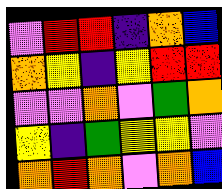[["violet", "red", "red", "indigo", "orange", "blue"], ["orange", "yellow", "indigo", "yellow", "red", "red"], ["violet", "violet", "orange", "violet", "green", "orange"], ["yellow", "indigo", "green", "yellow", "yellow", "violet"], ["orange", "red", "orange", "violet", "orange", "blue"]]